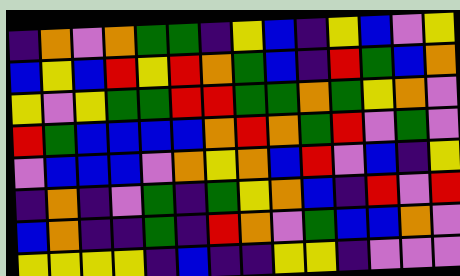[["indigo", "orange", "violet", "orange", "green", "green", "indigo", "yellow", "blue", "indigo", "yellow", "blue", "violet", "yellow"], ["blue", "yellow", "blue", "red", "yellow", "red", "orange", "green", "blue", "indigo", "red", "green", "blue", "orange"], ["yellow", "violet", "yellow", "green", "green", "red", "red", "green", "green", "orange", "green", "yellow", "orange", "violet"], ["red", "green", "blue", "blue", "blue", "blue", "orange", "red", "orange", "green", "red", "violet", "green", "violet"], ["violet", "blue", "blue", "blue", "violet", "orange", "yellow", "orange", "blue", "red", "violet", "blue", "indigo", "yellow"], ["indigo", "orange", "indigo", "violet", "green", "indigo", "green", "yellow", "orange", "blue", "indigo", "red", "violet", "red"], ["blue", "orange", "indigo", "indigo", "green", "indigo", "red", "orange", "violet", "green", "blue", "blue", "orange", "violet"], ["yellow", "yellow", "yellow", "yellow", "indigo", "blue", "indigo", "indigo", "yellow", "yellow", "indigo", "violet", "violet", "violet"]]